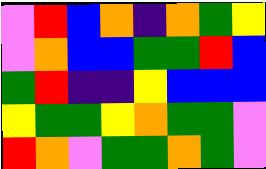[["violet", "red", "blue", "orange", "indigo", "orange", "green", "yellow"], ["violet", "orange", "blue", "blue", "green", "green", "red", "blue"], ["green", "red", "indigo", "indigo", "yellow", "blue", "blue", "blue"], ["yellow", "green", "green", "yellow", "orange", "green", "green", "violet"], ["red", "orange", "violet", "green", "green", "orange", "green", "violet"]]